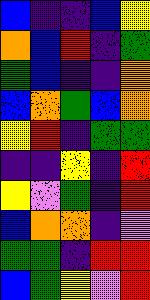[["blue", "indigo", "indigo", "blue", "yellow"], ["orange", "blue", "red", "indigo", "green"], ["green", "blue", "indigo", "indigo", "orange"], ["blue", "orange", "green", "blue", "orange"], ["yellow", "red", "indigo", "green", "green"], ["indigo", "indigo", "yellow", "indigo", "red"], ["yellow", "violet", "green", "indigo", "red"], ["blue", "orange", "orange", "indigo", "violet"], ["green", "green", "indigo", "red", "red"], ["blue", "green", "yellow", "violet", "red"]]